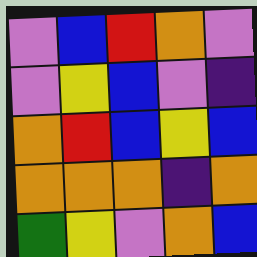[["violet", "blue", "red", "orange", "violet"], ["violet", "yellow", "blue", "violet", "indigo"], ["orange", "red", "blue", "yellow", "blue"], ["orange", "orange", "orange", "indigo", "orange"], ["green", "yellow", "violet", "orange", "blue"]]